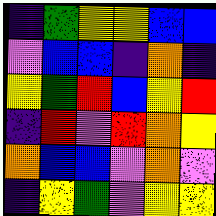[["indigo", "green", "yellow", "yellow", "blue", "blue"], ["violet", "blue", "blue", "indigo", "orange", "indigo"], ["yellow", "green", "red", "blue", "yellow", "red"], ["indigo", "red", "violet", "red", "orange", "yellow"], ["orange", "blue", "blue", "violet", "orange", "violet"], ["indigo", "yellow", "green", "violet", "yellow", "yellow"]]